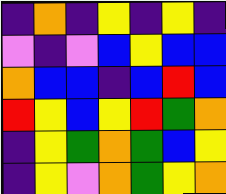[["indigo", "orange", "indigo", "yellow", "indigo", "yellow", "indigo"], ["violet", "indigo", "violet", "blue", "yellow", "blue", "blue"], ["orange", "blue", "blue", "indigo", "blue", "red", "blue"], ["red", "yellow", "blue", "yellow", "red", "green", "orange"], ["indigo", "yellow", "green", "orange", "green", "blue", "yellow"], ["indigo", "yellow", "violet", "orange", "green", "yellow", "orange"]]